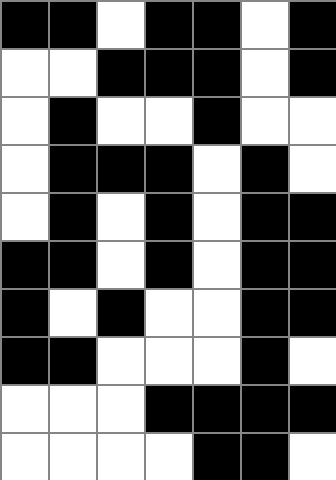[["black", "black", "white", "black", "black", "white", "black"], ["white", "white", "black", "black", "black", "white", "black"], ["white", "black", "white", "white", "black", "white", "white"], ["white", "black", "black", "black", "white", "black", "white"], ["white", "black", "white", "black", "white", "black", "black"], ["black", "black", "white", "black", "white", "black", "black"], ["black", "white", "black", "white", "white", "black", "black"], ["black", "black", "white", "white", "white", "black", "white"], ["white", "white", "white", "black", "black", "black", "black"], ["white", "white", "white", "white", "black", "black", "white"]]